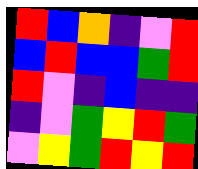[["red", "blue", "orange", "indigo", "violet", "red"], ["blue", "red", "blue", "blue", "green", "red"], ["red", "violet", "indigo", "blue", "indigo", "indigo"], ["indigo", "violet", "green", "yellow", "red", "green"], ["violet", "yellow", "green", "red", "yellow", "red"]]